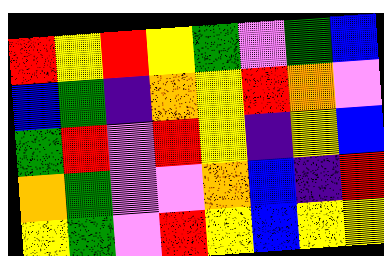[["red", "yellow", "red", "yellow", "green", "violet", "green", "blue"], ["blue", "green", "indigo", "orange", "yellow", "red", "orange", "violet"], ["green", "red", "violet", "red", "yellow", "indigo", "yellow", "blue"], ["orange", "green", "violet", "violet", "orange", "blue", "indigo", "red"], ["yellow", "green", "violet", "red", "yellow", "blue", "yellow", "yellow"]]